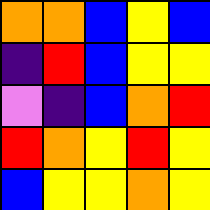[["orange", "orange", "blue", "yellow", "blue"], ["indigo", "red", "blue", "yellow", "yellow"], ["violet", "indigo", "blue", "orange", "red"], ["red", "orange", "yellow", "red", "yellow"], ["blue", "yellow", "yellow", "orange", "yellow"]]